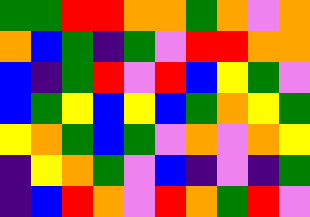[["green", "green", "red", "red", "orange", "orange", "green", "orange", "violet", "orange"], ["orange", "blue", "green", "indigo", "green", "violet", "red", "red", "orange", "orange"], ["blue", "indigo", "green", "red", "violet", "red", "blue", "yellow", "green", "violet"], ["blue", "green", "yellow", "blue", "yellow", "blue", "green", "orange", "yellow", "green"], ["yellow", "orange", "green", "blue", "green", "violet", "orange", "violet", "orange", "yellow"], ["indigo", "yellow", "orange", "green", "violet", "blue", "indigo", "violet", "indigo", "green"], ["indigo", "blue", "red", "orange", "violet", "red", "orange", "green", "red", "violet"]]